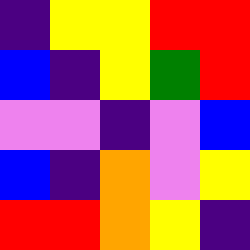[["indigo", "yellow", "yellow", "red", "red"], ["blue", "indigo", "yellow", "green", "red"], ["violet", "violet", "indigo", "violet", "blue"], ["blue", "indigo", "orange", "violet", "yellow"], ["red", "red", "orange", "yellow", "indigo"]]